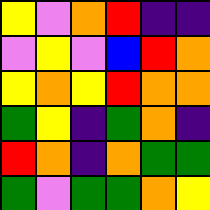[["yellow", "violet", "orange", "red", "indigo", "indigo"], ["violet", "yellow", "violet", "blue", "red", "orange"], ["yellow", "orange", "yellow", "red", "orange", "orange"], ["green", "yellow", "indigo", "green", "orange", "indigo"], ["red", "orange", "indigo", "orange", "green", "green"], ["green", "violet", "green", "green", "orange", "yellow"]]